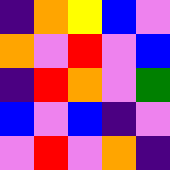[["indigo", "orange", "yellow", "blue", "violet"], ["orange", "violet", "red", "violet", "blue"], ["indigo", "red", "orange", "violet", "green"], ["blue", "violet", "blue", "indigo", "violet"], ["violet", "red", "violet", "orange", "indigo"]]